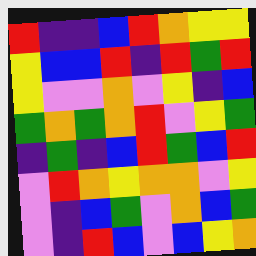[["red", "indigo", "indigo", "blue", "red", "orange", "yellow", "yellow"], ["yellow", "blue", "blue", "red", "indigo", "red", "green", "red"], ["yellow", "violet", "violet", "orange", "violet", "yellow", "indigo", "blue"], ["green", "orange", "green", "orange", "red", "violet", "yellow", "green"], ["indigo", "green", "indigo", "blue", "red", "green", "blue", "red"], ["violet", "red", "orange", "yellow", "orange", "orange", "violet", "yellow"], ["violet", "indigo", "blue", "green", "violet", "orange", "blue", "green"], ["violet", "indigo", "red", "blue", "violet", "blue", "yellow", "orange"]]